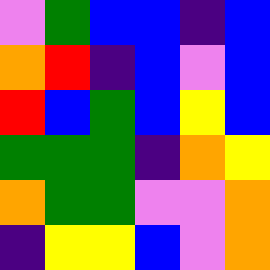[["violet", "green", "blue", "blue", "indigo", "blue"], ["orange", "red", "indigo", "blue", "violet", "blue"], ["red", "blue", "green", "blue", "yellow", "blue"], ["green", "green", "green", "indigo", "orange", "yellow"], ["orange", "green", "green", "violet", "violet", "orange"], ["indigo", "yellow", "yellow", "blue", "violet", "orange"]]